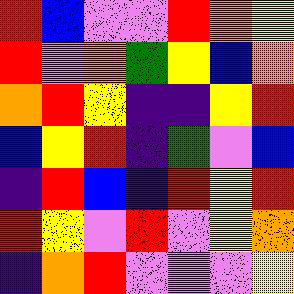[["red", "blue", "violet", "violet", "red", "orange", "yellow"], ["red", "violet", "orange", "green", "yellow", "blue", "orange"], ["orange", "red", "yellow", "indigo", "indigo", "yellow", "red"], ["blue", "yellow", "red", "indigo", "green", "violet", "blue"], ["indigo", "red", "blue", "indigo", "red", "yellow", "red"], ["red", "yellow", "violet", "red", "violet", "yellow", "orange"], ["indigo", "orange", "red", "violet", "violet", "violet", "yellow"]]